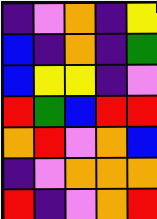[["indigo", "violet", "orange", "indigo", "yellow"], ["blue", "indigo", "orange", "indigo", "green"], ["blue", "yellow", "yellow", "indigo", "violet"], ["red", "green", "blue", "red", "red"], ["orange", "red", "violet", "orange", "blue"], ["indigo", "violet", "orange", "orange", "orange"], ["red", "indigo", "violet", "orange", "red"]]